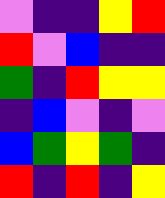[["violet", "indigo", "indigo", "yellow", "red"], ["red", "violet", "blue", "indigo", "indigo"], ["green", "indigo", "red", "yellow", "yellow"], ["indigo", "blue", "violet", "indigo", "violet"], ["blue", "green", "yellow", "green", "indigo"], ["red", "indigo", "red", "indigo", "yellow"]]